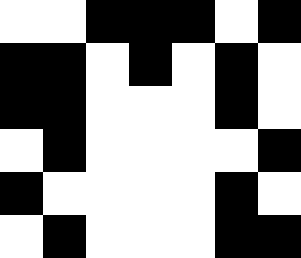[["white", "white", "black", "black", "black", "white", "black"], ["black", "black", "white", "black", "white", "black", "white"], ["black", "black", "white", "white", "white", "black", "white"], ["white", "black", "white", "white", "white", "white", "black"], ["black", "white", "white", "white", "white", "black", "white"], ["white", "black", "white", "white", "white", "black", "black"]]